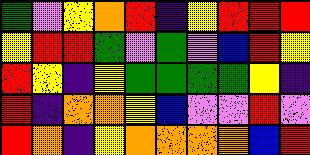[["green", "violet", "yellow", "orange", "red", "indigo", "yellow", "red", "red", "red"], ["yellow", "red", "red", "green", "violet", "green", "violet", "blue", "red", "yellow"], ["red", "yellow", "indigo", "yellow", "green", "green", "green", "green", "yellow", "indigo"], ["red", "indigo", "orange", "orange", "yellow", "blue", "violet", "violet", "red", "violet"], ["red", "orange", "indigo", "yellow", "orange", "orange", "orange", "orange", "blue", "red"]]